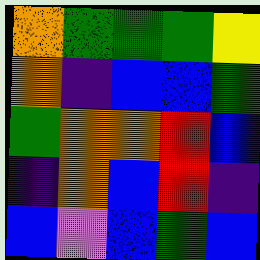[["orange", "green", "green", "green", "yellow"], ["orange", "indigo", "blue", "blue", "green"], ["green", "orange", "orange", "red", "blue"], ["indigo", "orange", "blue", "red", "indigo"], ["blue", "violet", "blue", "green", "blue"]]